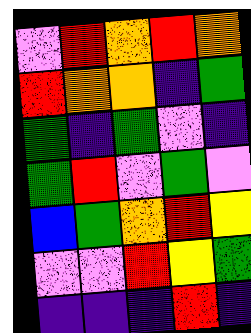[["violet", "red", "orange", "red", "orange"], ["red", "orange", "orange", "indigo", "green"], ["green", "indigo", "green", "violet", "indigo"], ["green", "red", "violet", "green", "violet"], ["blue", "green", "orange", "red", "yellow"], ["violet", "violet", "red", "yellow", "green"], ["indigo", "indigo", "indigo", "red", "indigo"]]